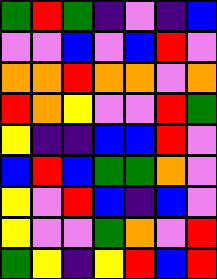[["green", "red", "green", "indigo", "violet", "indigo", "blue"], ["violet", "violet", "blue", "violet", "blue", "red", "violet"], ["orange", "orange", "red", "orange", "orange", "violet", "orange"], ["red", "orange", "yellow", "violet", "violet", "red", "green"], ["yellow", "indigo", "indigo", "blue", "blue", "red", "violet"], ["blue", "red", "blue", "green", "green", "orange", "violet"], ["yellow", "violet", "red", "blue", "indigo", "blue", "violet"], ["yellow", "violet", "violet", "green", "orange", "violet", "red"], ["green", "yellow", "indigo", "yellow", "red", "blue", "red"]]